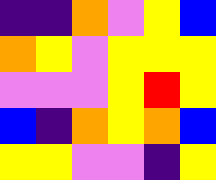[["indigo", "indigo", "orange", "violet", "yellow", "blue"], ["orange", "yellow", "violet", "yellow", "yellow", "yellow"], ["violet", "violet", "violet", "yellow", "red", "yellow"], ["blue", "indigo", "orange", "yellow", "orange", "blue"], ["yellow", "yellow", "violet", "violet", "indigo", "yellow"]]